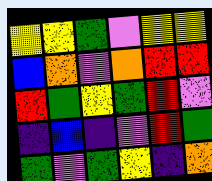[["yellow", "yellow", "green", "violet", "yellow", "yellow"], ["blue", "orange", "violet", "orange", "red", "red"], ["red", "green", "yellow", "green", "red", "violet"], ["indigo", "blue", "indigo", "violet", "red", "green"], ["green", "violet", "green", "yellow", "indigo", "orange"]]